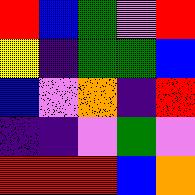[["red", "blue", "green", "violet", "red"], ["yellow", "indigo", "green", "green", "blue"], ["blue", "violet", "orange", "indigo", "red"], ["indigo", "indigo", "violet", "green", "violet"], ["red", "red", "red", "blue", "orange"]]